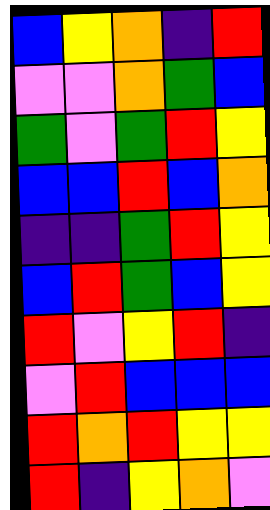[["blue", "yellow", "orange", "indigo", "red"], ["violet", "violet", "orange", "green", "blue"], ["green", "violet", "green", "red", "yellow"], ["blue", "blue", "red", "blue", "orange"], ["indigo", "indigo", "green", "red", "yellow"], ["blue", "red", "green", "blue", "yellow"], ["red", "violet", "yellow", "red", "indigo"], ["violet", "red", "blue", "blue", "blue"], ["red", "orange", "red", "yellow", "yellow"], ["red", "indigo", "yellow", "orange", "violet"]]